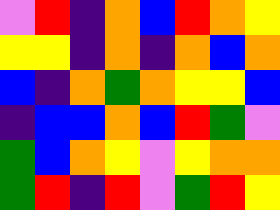[["violet", "red", "indigo", "orange", "blue", "red", "orange", "yellow"], ["yellow", "yellow", "indigo", "orange", "indigo", "orange", "blue", "orange"], ["blue", "indigo", "orange", "green", "orange", "yellow", "yellow", "blue"], ["indigo", "blue", "blue", "orange", "blue", "red", "green", "violet"], ["green", "blue", "orange", "yellow", "violet", "yellow", "orange", "orange"], ["green", "red", "indigo", "red", "violet", "green", "red", "yellow"]]